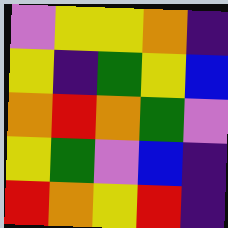[["violet", "yellow", "yellow", "orange", "indigo"], ["yellow", "indigo", "green", "yellow", "blue"], ["orange", "red", "orange", "green", "violet"], ["yellow", "green", "violet", "blue", "indigo"], ["red", "orange", "yellow", "red", "indigo"]]